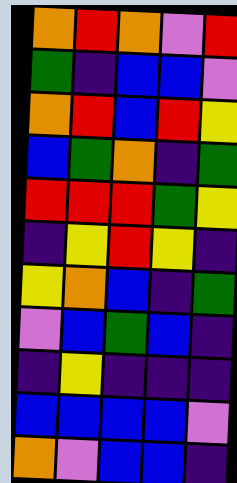[["orange", "red", "orange", "violet", "red"], ["green", "indigo", "blue", "blue", "violet"], ["orange", "red", "blue", "red", "yellow"], ["blue", "green", "orange", "indigo", "green"], ["red", "red", "red", "green", "yellow"], ["indigo", "yellow", "red", "yellow", "indigo"], ["yellow", "orange", "blue", "indigo", "green"], ["violet", "blue", "green", "blue", "indigo"], ["indigo", "yellow", "indigo", "indigo", "indigo"], ["blue", "blue", "blue", "blue", "violet"], ["orange", "violet", "blue", "blue", "indigo"]]